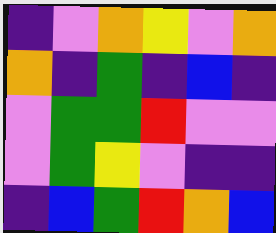[["indigo", "violet", "orange", "yellow", "violet", "orange"], ["orange", "indigo", "green", "indigo", "blue", "indigo"], ["violet", "green", "green", "red", "violet", "violet"], ["violet", "green", "yellow", "violet", "indigo", "indigo"], ["indigo", "blue", "green", "red", "orange", "blue"]]